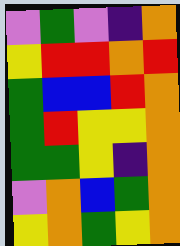[["violet", "green", "violet", "indigo", "orange"], ["yellow", "red", "red", "orange", "red"], ["green", "blue", "blue", "red", "orange"], ["green", "red", "yellow", "yellow", "orange"], ["green", "green", "yellow", "indigo", "orange"], ["violet", "orange", "blue", "green", "orange"], ["yellow", "orange", "green", "yellow", "orange"]]